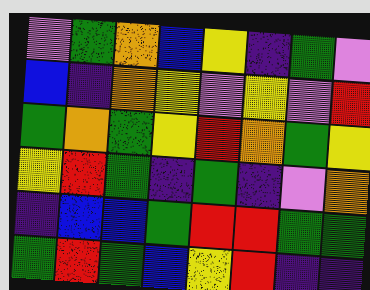[["violet", "green", "orange", "blue", "yellow", "indigo", "green", "violet"], ["blue", "indigo", "orange", "yellow", "violet", "yellow", "violet", "red"], ["green", "orange", "green", "yellow", "red", "orange", "green", "yellow"], ["yellow", "red", "green", "indigo", "green", "indigo", "violet", "orange"], ["indigo", "blue", "blue", "green", "red", "red", "green", "green"], ["green", "red", "green", "blue", "yellow", "red", "indigo", "indigo"]]